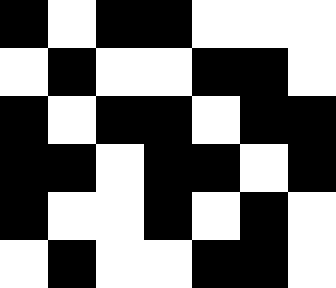[["black", "white", "black", "black", "white", "white", "white"], ["white", "black", "white", "white", "black", "black", "white"], ["black", "white", "black", "black", "white", "black", "black"], ["black", "black", "white", "black", "black", "white", "black"], ["black", "white", "white", "black", "white", "black", "white"], ["white", "black", "white", "white", "black", "black", "white"]]